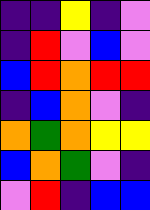[["indigo", "indigo", "yellow", "indigo", "violet"], ["indigo", "red", "violet", "blue", "violet"], ["blue", "red", "orange", "red", "red"], ["indigo", "blue", "orange", "violet", "indigo"], ["orange", "green", "orange", "yellow", "yellow"], ["blue", "orange", "green", "violet", "indigo"], ["violet", "red", "indigo", "blue", "blue"]]